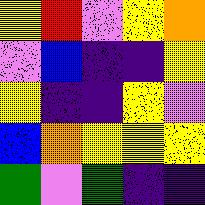[["yellow", "red", "violet", "yellow", "orange"], ["violet", "blue", "indigo", "indigo", "yellow"], ["yellow", "indigo", "indigo", "yellow", "violet"], ["blue", "orange", "yellow", "yellow", "yellow"], ["green", "violet", "green", "indigo", "indigo"]]